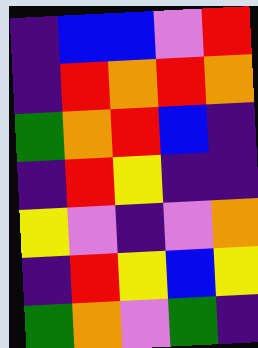[["indigo", "blue", "blue", "violet", "red"], ["indigo", "red", "orange", "red", "orange"], ["green", "orange", "red", "blue", "indigo"], ["indigo", "red", "yellow", "indigo", "indigo"], ["yellow", "violet", "indigo", "violet", "orange"], ["indigo", "red", "yellow", "blue", "yellow"], ["green", "orange", "violet", "green", "indigo"]]